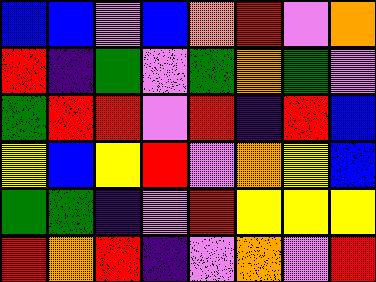[["blue", "blue", "violet", "blue", "orange", "red", "violet", "orange"], ["red", "indigo", "green", "violet", "green", "orange", "green", "violet"], ["green", "red", "red", "violet", "red", "indigo", "red", "blue"], ["yellow", "blue", "yellow", "red", "violet", "orange", "yellow", "blue"], ["green", "green", "indigo", "violet", "red", "yellow", "yellow", "yellow"], ["red", "orange", "red", "indigo", "violet", "orange", "violet", "red"]]